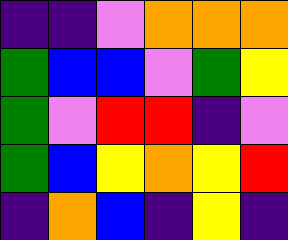[["indigo", "indigo", "violet", "orange", "orange", "orange"], ["green", "blue", "blue", "violet", "green", "yellow"], ["green", "violet", "red", "red", "indigo", "violet"], ["green", "blue", "yellow", "orange", "yellow", "red"], ["indigo", "orange", "blue", "indigo", "yellow", "indigo"]]